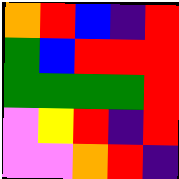[["orange", "red", "blue", "indigo", "red"], ["green", "blue", "red", "red", "red"], ["green", "green", "green", "green", "red"], ["violet", "yellow", "red", "indigo", "red"], ["violet", "violet", "orange", "red", "indigo"]]